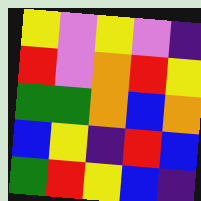[["yellow", "violet", "yellow", "violet", "indigo"], ["red", "violet", "orange", "red", "yellow"], ["green", "green", "orange", "blue", "orange"], ["blue", "yellow", "indigo", "red", "blue"], ["green", "red", "yellow", "blue", "indigo"]]